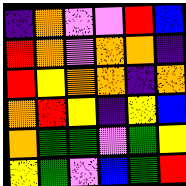[["indigo", "orange", "violet", "violet", "red", "blue"], ["red", "orange", "violet", "orange", "orange", "indigo"], ["red", "yellow", "orange", "orange", "indigo", "orange"], ["orange", "red", "yellow", "indigo", "yellow", "blue"], ["orange", "green", "green", "violet", "green", "yellow"], ["yellow", "green", "violet", "blue", "green", "red"]]